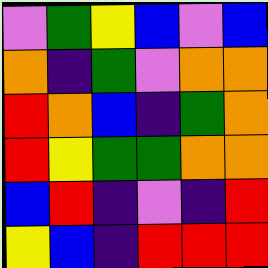[["violet", "green", "yellow", "blue", "violet", "blue"], ["orange", "indigo", "green", "violet", "orange", "orange"], ["red", "orange", "blue", "indigo", "green", "orange"], ["red", "yellow", "green", "green", "orange", "orange"], ["blue", "red", "indigo", "violet", "indigo", "red"], ["yellow", "blue", "indigo", "red", "red", "red"]]